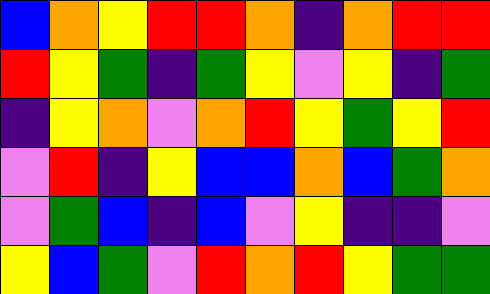[["blue", "orange", "yellow", "red", "red", "orange", "indigo", "orange", "red", "red"], ["red", "yellow", "green", "indigo", "green", "yellow", "violet", "yellow", "indigo", "green"], ["indigo", "yellow", "orange", "violet", "orange", "red", "yellow", "green", "yellow", "red"], ["violet", "red", "indigo", "yellow", "blue", "blue", "orange", "blue", "green", "orange"], ["violet", "green", "blue", "indigo", "blue", "violet", "yellow", "indigo", "indigo", "violet"], ["yellow", "blue", "green", "violet", "red", "orange", "red", "yellow", "green", "green"]]